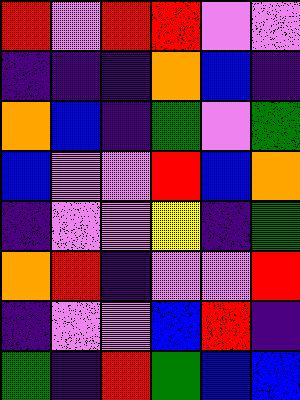[["red", "violet", "red", "red", "violet", "violet"], ["indigo", "indigo", "indigo", "orange", "blue", "indigo"], ["orange", "blue", "indigo", "green", "violet", "green"], ["blue", "violet", "violet", "red", "blue", "orange"], ["indigo", "violet", "violet", "yellow", "indigo", "green"], ["orange", "red", "indigo", "violet", "violet", "red"], ["indigo", "violet", "violet", "blue", "red", "indigo"], ["green", "indigo", "red", "green", "blue", "blue"]]